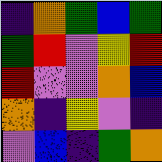[["indigo", "orange", "green", "blue", "green"], ["green", "red", "violet", "yellow", "red"], ["red", "violet", "violet", "orange", "blue"], ["orange", "indigo", "yellow", "violet", "indigo"], ["violet", "blue", "indigo", "green", "orange"]]